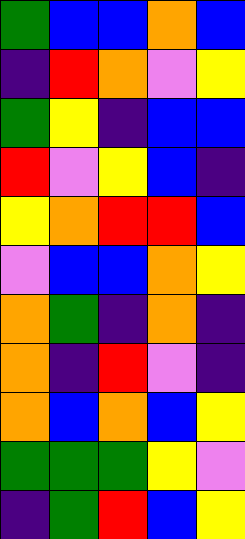[["green", "blue", "blue", "orange", "blue"], ["indigo", "red", "orange", "violet", "yellow"], ["green", "yellow", "indigo", "blue", "blue"], ["red", "violet", "yellow", "blue", "indigo"], ["yellow", "orange", "red", "red", "blue"], ["violet", "blue", "blue", "orange", "yellow"], ["orange", "green", "indigo", "orange", "indigo"], ["orange", "indigo", "red", "violet", "indigo"], ["orange", "blue", "orange", "blue", "yellow"], ["green", "green", "green", "yellow", "violet"], ["indigo", "green", "red", "blue", "yellow"]]